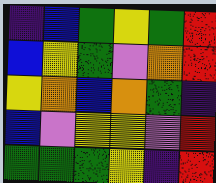[["indigo", "blue", "green", "yellow", "green", "red"], ["blue", "yellow", "green", "violet", "orange", "red"], ["yellow", "orange", "blue", "orange", "green", "indigo"], ["blue", "violet", "yellow", "yellow", "violet", "red"], ["green", "green", "green", "yellow", "indigo", "red"]]